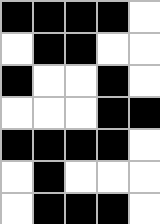[["black", "black", "black", "black", "white"], ["white", "black", "black", "white", "white"], ["black", "white", "white", "black", "white"], ["white", "white", "white", "black", "black"], ["black", "black", "black", "black", "white"], ["white", "black", "white", "white", "white"], ["white", "black", "black", "black", "white"]]